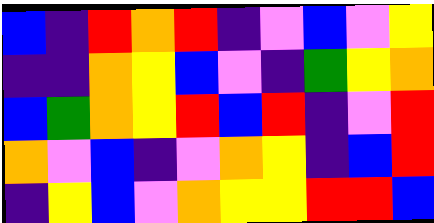[["blue", "indigo", "red", "orange", "red", "indigo", "violet", "blue", "violet", "yellow"], ["indigo", "indigo", "orange", "yellow", "blue", "violet", "indigo", "green", "yellow", "orange"], ["blue", "green", "orange", "yellow", "red", "blue", "red", "indigo", "violet", "red"], ["orange", "violet", "blue", "indigo", "violet", "orange", "yellow", "indigo", "blue", "red"], ["indigo", "yellow", "blue", "violet", "orange", "yellow", "yellow", "red", "red", "blue"]]